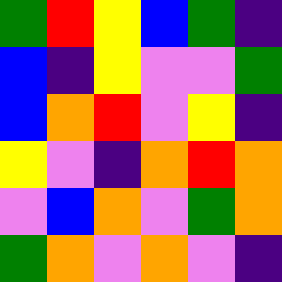[["green", "red", "yellow", "blue", "green", "indigo"], ["blue", "indigo", "yellow", "violet", "violet", "green"], ["blue", "orange", "red", "violet", "yellow", "indigo"], ["yellow", "violet", "indigo", "orange", "red", "orange"], ["violet", "blue", "orange", "violet", "green", "orange"], ["green", "orange", "violet", "orange", "violet", "indigo"]]